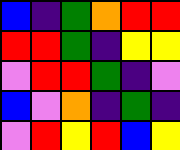[["blue", "indigo", "green", "orange", "red", "red"], ["red", "red", "green", "indigo", "yellow", "yellow"], ["violet", "red", "red", "green", "indigo", "violet"], ["blue", "violet", "orange", "indigo", "green", "indigo"], ["violet", "red", "yellow", "red", "blue", "yellow"]]